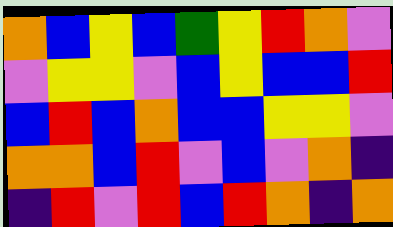[["orange", "blue", "yellow", "blue", "green", "yellow", "red", "orange", "violet"], ["violet", "yellow", "yellow", "violet", "blue", "yellow", "blue", "blue", "red"], ["blue", "red", "blue", "orange", "blue", "blue", "yellow", "yellow", "violet"], ["orange", "orange", "blue", "red", "violet", "blue", "violet", "orange", "indigo"], ["indigo", "red", "violet", "red", "blue", "red", "orange", "indigo", "orange"]]